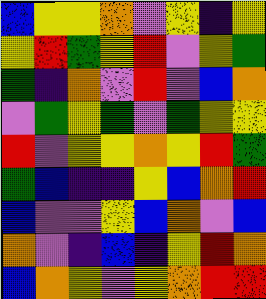[["blue", "yellow", "yellow", "orange", "violet", "yellow", "indigo", "yellow"], ["yellow", "red", "green", "yellow", "red", "violet", "yellow", "green"], ["green", "indigo", "orange", "violet", "red", "violet", "blue", "orange"], ["violet", "green", "yellow", "green", "violet", "green", "yellow", "yellow"], ["red", "violet", "yellow", "yellow", "orange", "yellow", "red", "green"], ["green", "blue", "indigo", "indigo", "yellow", "blue", "orange", "red"], ["blue", "violet", "violet", "yellow", "blue", "orange", "violet", "blue"], ["orange", "violet", "indigo", "blue", "indigo", "yellow", "red", "orange"], ["blue", "orange", "yellow", "violet", "yellow", "orange", "red", "red"]]